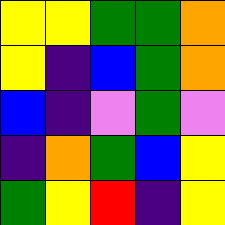[["yellow", "yellow", "green", "green", "orange"], ["yellow", "indigo", "blue", "green", "orange"], ["blue", "indigo", "violet", "green", "violet"], ["indigo", "orange", "green", "blue", "yellow"], ["green", "yellow", "red", "indigo", "yellow"]]